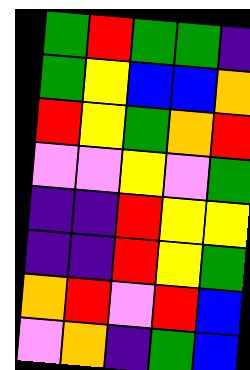[["green", "red", "green", "green", "indigo"], ["green", "yellow", "blue", "blue", "orange"], ["red", "yellow", "green", "orange", "red"], ["violet", "violet", "yellow", "violet", "green"], ["indigo", "indigo", "red", "yellow", "yellow"], ["indigo", "indigo", "red", "yellow", "green"], ["orange", "red", "violet", "red", "blue"], ["violet", "orange", "indigo", "green", "blue"]]